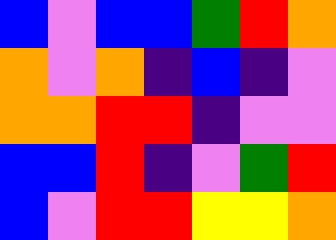[["blue", "violet", "blue", "blue", "green", "red", "orange"], ["orange", "violet", "orange", "indigo", "blue", "indigo", "violet"], ["orange", "orange", "red", "red", "indigo", "violet", "violet"], ["blue", "blue", "red", "indigo", "violet", "green", "red"], ["blue", "violet", "red", "red", "yellow", "yellow", "orange"]]